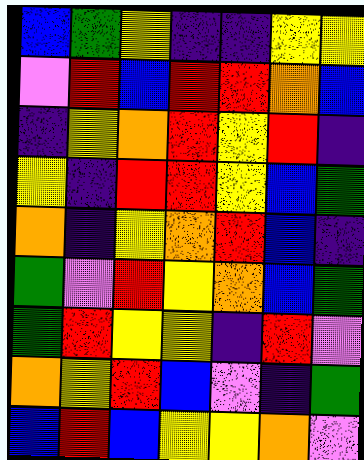[["blue", "green", "yellow", "indigo", "indigo", "yellow", "yellow"], ["violet", "red", "blue", "red", "red", "orange", "blue"], ["indigo", "yellow", "orange", "red", "yellow", "red", "indigo"], ["yellow", "indigo", "red", "red", "yellow", "blue", "green"], ["orange", "indigo", "yellow", "orange", "red", "blue", "indigo"], ["green", "violet", "red", "yellow", "orange", "blue", "green"], ["green", "red", "yellow", "yellow", "indigo", "red", "violet"], ["orange", "yellow", "red", "blue", "violet", "indigo", "green"], ["blue", "red", "blue", "yellow", "yellow", "orange", "violet"]]